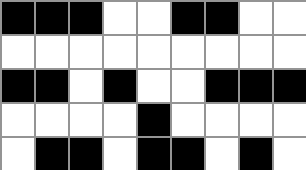[["black", "black", "black", "white", "white", "black", "black", "white", "white"], ["white", "white", "white", "white", "white", "white", "white", "white", "white"], ["black", "black", "white", "black", "white", "white", "black", "black", "black"], ["white", "white", "white", "white", "black", "white", "white", "white", "white"], ["white", "black", "black", "white", "black", "black", "white", "black", "white"]]